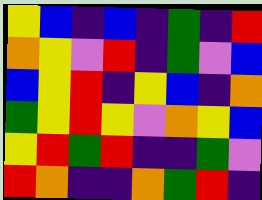[["yellow", "blue", "indigo", "blue", "indigo", "green", "indigo", "red"], ["orange", "yellow", "violet", "red", "indigo", "green", "violet", "blue"], ["blue", "yellow", "red", "indigo", "yellow", "blue", "indigo", "orange"], ["green", "yellow", "red", "yellow", "violet", "orange", "yellow", "blue"], ["yellow", "red", "green", "red", "indigo", "indigo", "green", "violet"], ["red", "orange", "indigo", "indigo", "orange", "green", "red", "indigo"]]